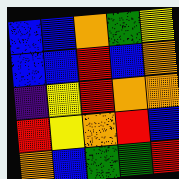[["blue", "blue", "orange", "green", "yellow"], ["blue", "blue", "red", "blue", "orange"], ["indigo", "yellow", "red", "orange", "orange"], ["red", "yellow", "orange", "red", "blue"], ["orange", "blue", "green", "green", "red"]]